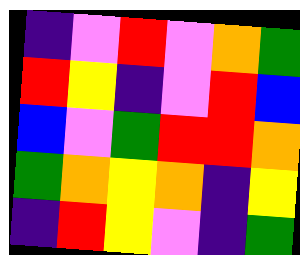[["indigo", "violet", "red", "violet", "orange", "green"], ["red", "yellow", "indigo", "violet", "red", "blue"], ["blue", "violet", "green", "red", "red", "orange"], ["green", "orange", "yellow", "orange", "indigo", "yellow"], ["indigo", "red", "yellow", "violet", "indigo", "green"]]